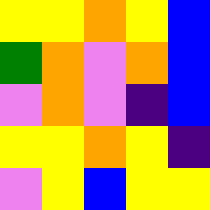[["yellow", "yellow", "orange", "yellow", "blue"], ["green", "orange", "violet", "orange", "blue"], ["violet", "orange", "violet", "indigo", "blue"], ["yellow", "yellow", "orange", "yellow", "indigo"], ["violet", "yellow", "blue", "yellow", "yellow"]]